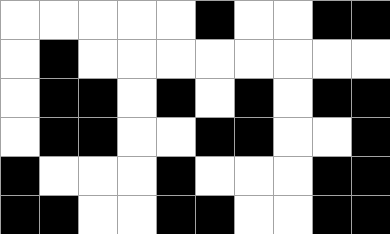[["white", "white", "white", "white", "white", "black", "white", "white", "black", "black"], ["white", "black", "white", "white", "white", "white", "white", "white", "white", "white"], ["white", "black", "black", "white", "black", "white", "black", "white", "black", "black"], ["white", "black", "black", "white", "white", "black", "black", "white", "white", "black"], ["black", "white", "white", "white", "black", "white", "white", "white", "black", "black"], ["black", "black", "white", "white", "black", "black", "white", "white", "black", "black"]]